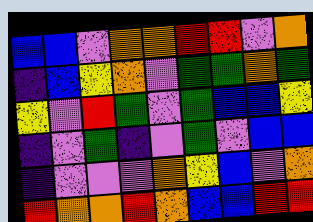[["blue", "blue", "violet", "orange", "orange", "red", "red", "violet", "orange"], ["indigo", "blue", "yellow", "orange", "violet", "green", "green", "orange", "green"], ["yellow", "violet", "red", "green", "violet", "green", "blue", "blue", "yellow"], ["indigo", "violet", "green", "indigo", "violet", "green", "violet", "blue", "blue"], ["indigo", "violet", "violet", "violet", "orange", "yellow", "blue", "violet", "orange"], ["red", "orange", "orange", "red", "orange", "blue", "blue", "red", "red"]]